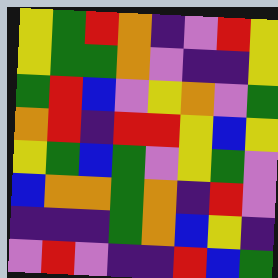[["yellow", "green", "red", "orange", "indigo", "violet", "red", "yellow"], ["yellow", "green", "green", "orange", "violet", "indigo", "indigo", "yellow"], ["green", "red", "blue", "violet", "yellow", "orange", "violet", "green"], ["orange", "red", "indigo", "red", "red", "yellow", "blue", "yellow"], ["yellow", "green", "blue", "green", "violet", "yellow", "green", "violet"], ["blue", "orange", "orange", "green", "orange", "indigo", "red", "violet"], ["indigo", "indigo", "indigo", "green", "orange", "blue", "yellow", "indigo"], ["violet", "red", "violet", "indigo", "indigo", "red", "blue", "green"]]